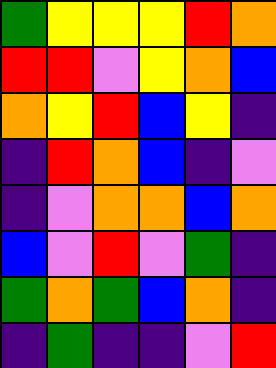[["green", "yellow", "yellow", "yellow", "red", "orange"], ["red", "red", "violet", "yellow", "orange", "blue"], ["orange", "yellow", "red", "blue", "yellow", "indigo"], ["indigo", "red", "orange", "blue", "indigo", "violet"], ["indigo", "violet", "orange", "orange", "blue", "orange"], ["blue", "violet", "red", "violet", "green", "indigo"], ["green", "orange", "green", "blue", "orange", "indigo"], ["indigo", "green", "indigo", "indigo", "violet", "red"]]